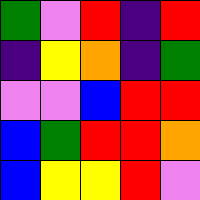[["green", "violet", "red", "indigo", "red"], ["indigo", "yellow", "orange", "indigo", "green"], ["violet", "violet", "blue", "red", "red"], ["blue", "green", "red", "red", "orange"], ["blue", "yellow", "yellow", "red", "violet"]]